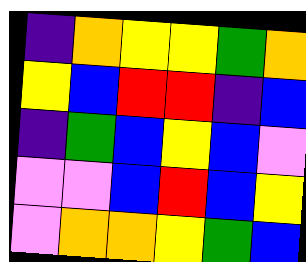[["indigo", "orange", "yellow", "yellow", "green", "orange"], ["yellow", "blue", "red", "red", "indigo", "blue"], ["indigo", "green", "blue", "yellow", "blue", "violet"], ["violet", "violet", "blue", "red", "blue", "yellow"], ["violet", "orange", "orange", "yellow", "green", "blue"]]